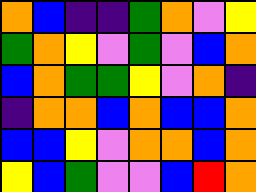[["orange", "blue", "indigo", "indigo", "green", "orange", "violet", "yellow"], ["green", "orange", "yellow", "violet", "green", "violet", "blue", "orange"], ["blue", "orange", "green", "green", "yellow", "violet", "orange", "indigo"], ["indigo", "orange", "orange", "blue", "orange", "blue", "blue", "orange"], ["blue", "blue", "yellow", "violet", "orange", "orange", "blue", "orange"], ["yellow", "blue", "green", "violet", "violet", "blue", "red", "orange"]]